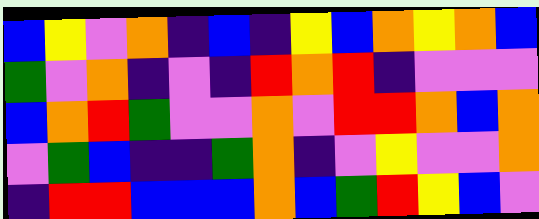[["blue", "yellow", "violet", "orange", "indigo", "blue", "indigo", "yellow", "blue", "orange", "yellow", "orange", "blue"], ["green", "violet", "orange", "indigo", "violet", "indigo", "red", "orange", "red", "indigo", "violet", "violet", "violet"], ["blue", "orange", "red", "green", "violet", "violet", "orange", "violet", "red", "red", "orange", "blue", "orange"], ["violet", "green", "blue", "indigo", "indigo", "green", "orange", "indigo", "violet", "yellow", "violet", "violet", "orange"], ["indigo", "red", "red", "blue", "blue", "blue", "orange", "blue", "green", "red", "yellow", "blue", "violet"]]